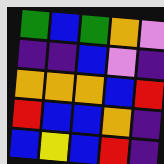[["green", "blue", "green", "orange", "violet"], ["indigo", "indigo", "blue", "violet", "indigo"], ["orange", "orange", "orange", "blue", "red"], ["red", "blue", "blue", "orange", "indigo"], ["blue", "yellow", "blue", "red", "indigo"]]